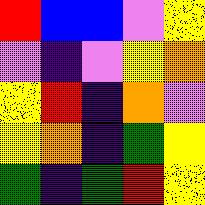[["red", "blue", "blue", "violet", "yellow"], ["violet", "indigo", "violet", "yellow", "orange"], ["yellow", "red", "indigo", "orange", "violet"], ["yellow", "orange", "indigo", "green", "yellow"], ["green", "indigo", "green", "red", "yellow"]]